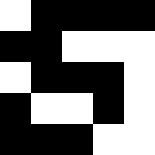[["white", "black", "black", "black", "black"], ["black", "black", "white", "white", "white"], ["white", "black", "black", "black", "white"], ["black", "white", "white", "black", "white"], ["black", "black", "black", "white", "white"]]